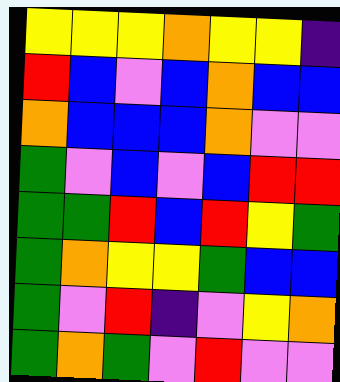[["yellow", "yellow", "yellow", "orange", "yellow", "yellow", "indigo"], ["red", "blue", "violet", "blue", "orange", "blue", "blue"], ["orange", "blue", "blue", "blue", "orange", "violet", "violet"], ["green", "violet", "blue", "violet", "blue", "red", "red"], ["green", "green", "red", "blue", "red", "yellow", "green"], ["green", "orange", "yellow", "yellow", "green", "blue", "blue"], ["green", "violet", "red", "indigo", "violet", "yellow", "orange"], ["green", "orange", "green", "violet", "red", "violet", "violet"]]